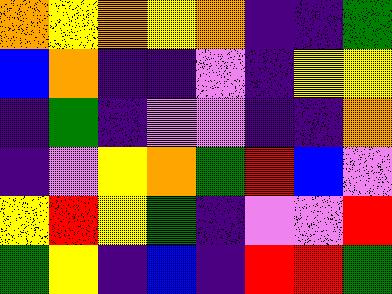[["orange", "yellow", "orange", "yellow", "orange", "indigo", "indigo", "green"], ["blue", "orange", "indigo", "indigo", "violet", "indigo", "yellow", "yellow"], ["indigo", "green", "indigo", "violet", "violet", "indigo", "indigo", "orange"], ["indigo", "violet", "yellow", "orange", "green", "red", "blue", "violet"], ["yellow", "red", "yellow", "green", "indigo", "violet", "violet", "red"], ["green", "yellow", "indigo", "blue", "indigo", "red", "red", "green"]]